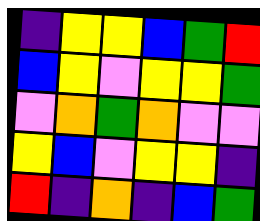[["indigo", "yellow", "yellow", "blue", "green", "red"], ["blue", "yellow", "violet", "yellow", "yellow", "green"], ["violet", "orange", "green", "orange", "violet", "violet"], ["yellow", "blue", "violet", "yellow", "yellow", "indigo"], ["red", "indigo", "orange", "indigo", "blue", "green"]]